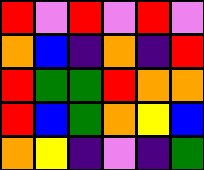[["red", "violet", "red", "violet", "red", "violet"], ["orange", "blue", "indigo", "orange", "indigo", "red"], ["red", "green", "green", "red", "orange", "orange"], ["red", "blue", "green", "orange", "yellow", "blue"], ["orange", "yellow", "indigo", "violet", "indigo", "green"]]